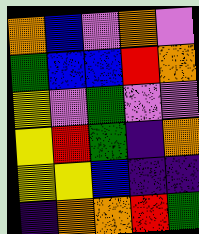[["orange", "blue", "violet", "orange", "violet"], ["green", "blue", "blue", "red", "orange"], ["yellow", "violet", "green", "violet", "violet"], ["yellow", "red", "green", "indigo", "orange"], ["yellow", "yellow", "blue", "indigo", "indigo"], ["indigo", "orange", "orange", "red", "green"]]